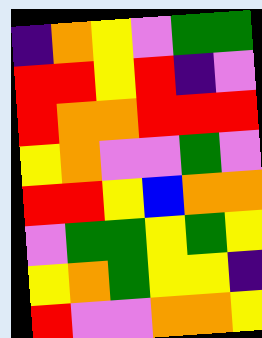[["indigo", "orange", "yellow", "violet", "green", "green"], ["red", "red", "yellow", "red", "indigo", "violet"], ["red", "orange", "orange", "red", "red", "red"], ["yellow", "orange", "violet", "violet", "green", "violet"], ["red", "red", "yellow", "blue", "orange", "orange"], ["violet", "green", "green", "yellow", "green", "yellow"], ["yellow", "orange", "green", "yellow", "yellow", "indigo"], ["red", "violet", "violet", "orange", "orange", "yellow"]]